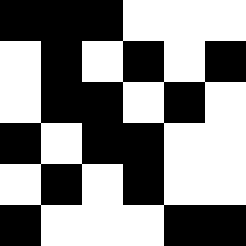[["black", "black", "black", "white", "white", "white"], ["white", "black", "white", "black", "white", "black"], ["white", "black", "black", "white", "black", "white"], ["black", "white", "black", "black", "white", "white"], ["white", "black", "white", "black", "white", "white"], ["black", "white", "white", "white", "black", "black"]]